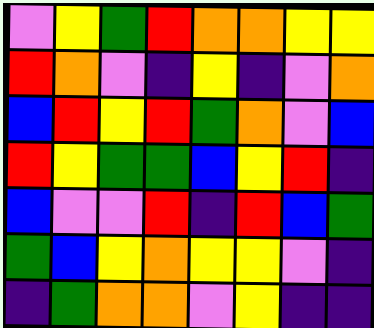[["violet", "yellow", "green", "red", "orange", "orange", "yellow", "yellow"], ["red", "orange", "violet", "indigo", "yellow", "indigo", "violet", "orange"], ["blue", "red", "yellow", "red", "green", "orange", "violet", "blue"], ["red", "yellow", "green", "green", "blue", "yellow", "red", "indigo"], ["blue", "violet", "violet", "red", "indigo", "red", "blue", "green"], ["green", "blue", "yellow", "orange", "yellow", "yellow", "violet", "indigo"], ["indigo", "green", "orange", "orange", "violet", "yellow", "indigo", "indigo"]]